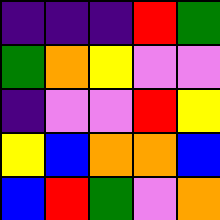[["indigo", "indigo", "indigo", "red", "green"], ["green", "orange", "yellow", "violet", "violet"], ["indigo", "violet", "violet", "red", "yellow"], ["yellow", "blue", "orange", "orange", "blue"], ["blue", "red", "green", "violet", "orange"]]